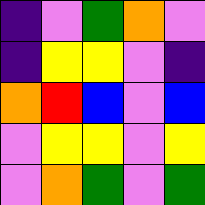[["indigo", "violet", "green", "orange", "violet"], ["indigo", "yellow", "yellow", "violet", "indigo"], ["orange", "red", "blue", "violet", "blue"], ["violet", "yellow", "yellow", "violet", "yellow"], ["violet", "orange", "green", "violet", "green"]]